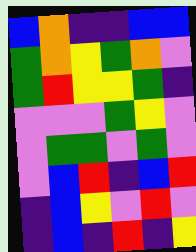[["blue", "orange", "indigo", "indigo", "blue", "blue"], ["green", "orange", "yellow", "green", "orange", "violet"], ["green", "red", "yellow", "yellow", "green", "indigo"], ["violet", "violet", "violet", "green", "yellow", "violet"], ["violet", "green", "green", "violet", "green", "violet"], ["violet", "blue", "red", "indigo", "blue", "red"], ["indigo", "blue", "yellow", "violet", "red", "violet"], ["indigo", "blue", "indigo", "red", "indigo", "yellow"]]